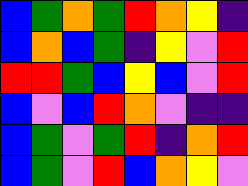[["blue", "green", "orange", "green", "red", "orange", "yellow", "indigo"], ["blue", "orange", "blue", "green", "indigo", "yellow", "violet", "red"], ["red", "red", "green", "blue", "yellow", "blue", "violet", "red"], ["blue", "violet", "blue", "red", "orange", "violet", "indigo", "indigo"], ["blue", "green", "violet", "green", "red", "indigo", "orange", "red"], ["blue", "green", "violet", "red", "blue", "orange", "yellow", "violet"]]